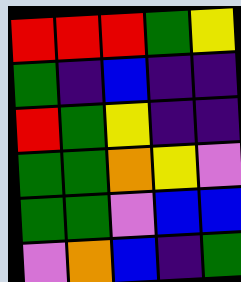[["red", "red", "red", "green", "yellow"], ["green", "indigo", "blue", "indigo", "indigo"], ["red", "green", "yellow", "indigo", "indigo"], ["green", "green", "orange", "yellow", "violet"], ["green", "green", "violet", "blue", "blue"], ["violet", "orange", "blue", "indigo", "green"]]